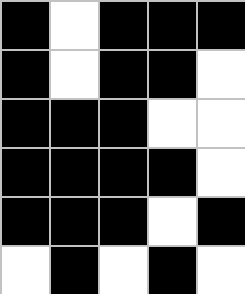[["black", "white", "black", "black", "black"], ["black", "white", "black", "black", "white"], ["black", "black", "black", "white", "white"], ["black", "black", "black", "black", "white"], ["black", "black", "black", "white", "black"], ["white", "black", "white", "black", "white"]]